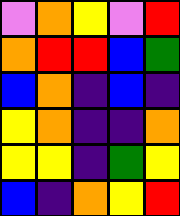[["violet", "orange", "yellow", "violet", "red"], ["orange", "red", "red", "blue", "green"], ["blue", "orange", "indigo", "blue", "indigo"], ["yellow", "orange", "indigo", "indigo", "orange"], ["yellow", "yellow", "indigo", "green", "yellow"], ["blue", "indigo", "orange", "yellow", "red"]]